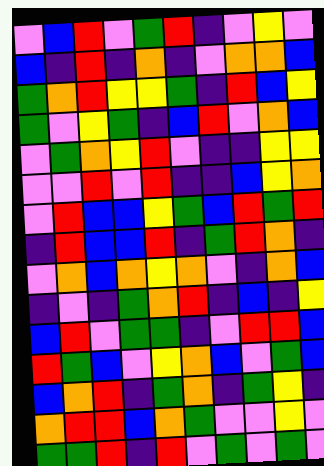[["violet", "blue", "red", "violet", "green", "red", "indigo", "violet", "yellow", "violet"], ["blue", "indigo", "red", "indigo", "orange", "indigo", "violet", "orange", "orange", "blue"], ["green", "orange", "red", "yellow", "yellow", "green", "indigo", "red", "blue", "yellow"], ["green", "violet", "yellow", "green", "indigo", "blue", "red", "violet", "orange", "blue"], ["violet", "green", "orange", "yellow", "red", "violet", "indigo", "indigo", "yellow", "yellow"], ["violet", "violet", "red", "violet", "red", "indigo", "indigo", "blue", "yellow", "orange"], ["violet", "red", "blue", "blue", "yellow", "green", "blue", "red", "green", "red"], ["indigo", "red", "blue", "blue", "red", "indigo", "green", "red", "orange", "indigo"], ["violet", "orange", "blue", "orange", "yellow", "orange", "violet", "indigo", "orange", "blue"], ["indigo", "violet", "indigo", "green", "orange", "red", "indigo", "blue", "indigo", "yellow"], ["blue", "red", "violet", "green", "green", "indigo", "violet", "red", "red", "blue"], ["red", "green", "blue", "violet", "yellow", "orange", "blue", "violet", "green", "blue"], ["blue", "orange", "red", "indigo", "green", "orange", "indigo", "green", "yellow", "indigo"], ["orange", "red", "red", "blue", "orange", "green", "violet", "violet", "yellow", "violet"], ["green", "green", "red", "indigo", "red", "violet", "green", "violet", "green", "violet"]]